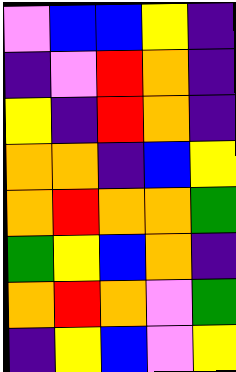[["violet", "blue", "blue", "yellow", "indigo"], ["indigo", "violet", "red", "orange", "indigo"], ["yellow", "indigo", "red", "orange", "indigo"], ["orange", "orange", "indigo", "blue", "yellow"], ["orange", "red", "orange", "orange", "green"], ["green", "yellow", "blue", "orange", "indigo"], ["orange", "red", "orange", "violet", "green"], ["indigo", "yellow", "blue", "violet", "yellow"]]